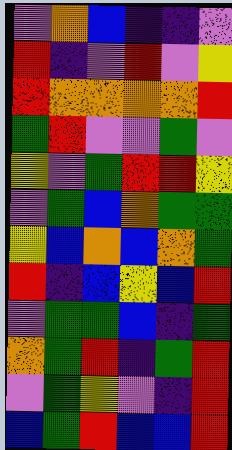[["violet", "orange", "blue", "indigo", "indigo", "violet"], ["red", "indigo", "violet", "red", "violet", "yellow"], ["red", "orange", "orange", "orange", "orange", "red"], ["green", "red", "violet", "violet", "green", "violet"], ["yellow", "violet", "green", "red", "red", "yellow"], ["violet", "green", "blue", "orange", "green", "green"], ["yellow", "blue", "orange", "blue", "orange", "green"], ["red", "indigo", "blue", "yellow", "blue", "red"], ["violet", "green", "green", "blue", "indigo", "green"], ["orange", "green", "red", "indigo", "green", "red"], ["violet", "green", "yellow", "violet", "indigo", "red"], ["blue", "green", "red", "blue", "blue", "red"]]